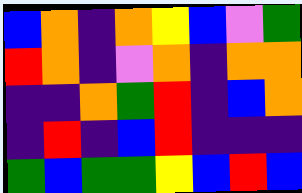[["blue", "orange", "indigo", "orange", "yellow", "blue", "violet", "green"], ["red", "orange", "indigo", "violet", "orange", "indigo", "orange", "orange"], ["indigo", "indigo", "orange", "green", "red", "indigo", "blue", "orange"], ["indigo", "red", "indigo", "blue", "red", "indigo", "indigo", "indigo"], ["green", "blue", "green", "green", "yellow", "blue", "red", "blue"]]